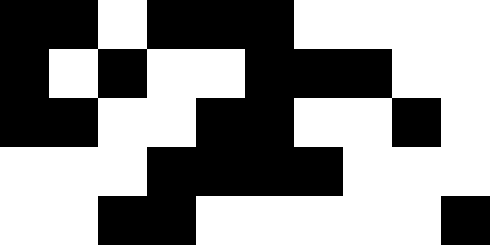[["black", "black", "white", "black", "black", "black", "white", "white", "white", "white"], ["black", "white", "black", "white", "white", "black", "black", "black", "white", "white"], ["black", "black", "white", "white", "black", "black", "white", "white", "black", "white"], ["white", "white", "white", "black", "black", "black", "black", "white", "white", "white"], ["white", "white", "black", "black", "white", "white", "white", "white", "white", "black"]]